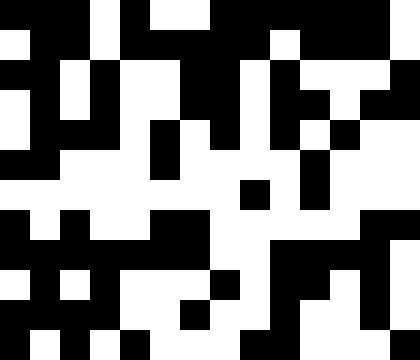[["black", "black", "black", "white", "black", "white", "white", "black", "black", "black", "black", "black", "black", "white"], ["white", "black", "black", "white", "black", "black", "black", "black", "black", "white", "black", "black", "black", "white"], ["black", "black", "white", "black", "white", "white", "black", "black", "white", "black", "white", "white", "white", "black"], ["white", "black", "white", "black", "white", "white", "black", "black", "white", "black", "black", "white", "black", "black"], ["white", "black", "black", "black", "white", "black", "white", "black", "white", "black", "white", "black", "white", "white"], ["black", "black", "white", "white", "white", "black", "white", "white", "white", "white", "black", "white", "white", "white"], ["white", "white", "white", "white", "white", "white", "white", "white", "black", "white", "black", "white", "white", "white"], ["black", "white", "black", "white", "white", "black", "black", "white", "white", "white", "white", "white", "black", "black"], ["black", "black", "black", "black", "black", "black", "black", "white", "white", "black", "black", "black", "black", "white"], ["white", "black", "white", "black", "white", "white", "white", "black", "white", "black", "black", "white", "black", "white"], ["black", "black", "black", "black", "white", "white", "black", "white", "white", "black", "white", "white", "black", "white"], ["black", "white", "black", "white", "black", "white", "white", "white", "black", "black", "white", "white", "white", "black"]]